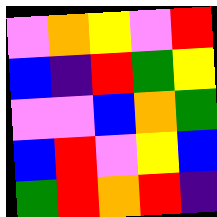[["violet", "orange", "yellow", "violet", "red"], ["blue", "indigo", "red", "green", "yellow"], ["violet", "violet", "blue", "orange", "green"], ["blue", "red", "violet", "yellow", "blue"], ["green", "red", "orange", "red", "indigo"]]